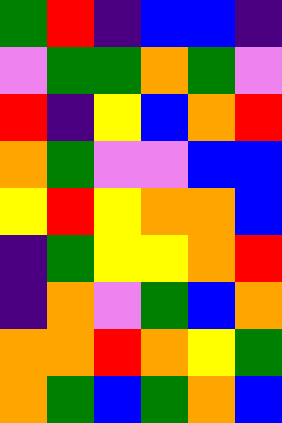[["green", "red", "indigo", "blue", "blue", "indigo"], ["violet", "green", "green", "orange", "green", "violet"], ["red", "indigo", "yellow", "blue", "orange", "red"], ["orange", "green", "violet", "violet", "blue", "blue"], ["yellow", "red", "yellow", "orange", "orange", "blue"], ["indigo", "green", "yellow", "yellow", "orange", "red"], ["indigo", "orange", "violet", "green", "blue", "orange"], ["orange", "orange", "red", "orange", "yellow", "green"], ["orange", "green", "blue", "green", "orange", "blue"]]